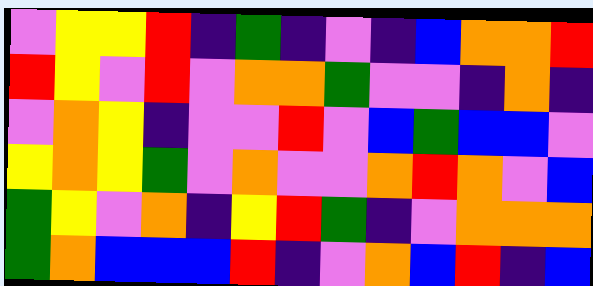[["violet", "yellow", "yellow", "red", "indigo", "green", "indigo", "violet", "indigo", "blue", "orange", "orange", "red"], ["red", "yellow", "violet", "red", "violet", "orange", "orange", "green", "violet", "violet", "indigo", "orange", "indigo"], ["violet", "orange", "yellow", "indigo", "violet", "violet", "red", "violet", "blue", "green", "blue", "blue", "violet"], ["yellow", "orange", "yellow", "green", "violet", "orange", "violet", "violet", "orange", "red", "orange", "violet", "blue"], ["green", "yellow", "violet", "orange", "indigo", "yellow", "red", "green", "indigo", "violet", "orange", "orange", "orange"], ["green", "orange", "blue", "blue", "blue", "red", "indigo", "violet", "orange", "blue", "red", "indigo", "blue"]]